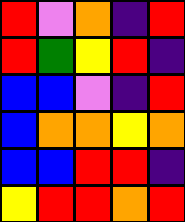[["red", "violet", "orange", "indigo", "red"], ["red", "green", "yellow", "red", "indigo"], ["blue", "blue", "violet", "indigo", "red"], ["blue", "orange", "orange", "yellow", "orange"], ["blue", "blue", "red", "red", "indigo"], ["yellow", "red", "red", "orange", "red"]]